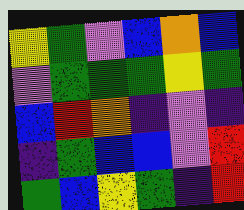[["yellow", "green", "violet", "blue", "orange", "blue"], ["violet", "green", "green", "green", "yellow", "green"], ["blue", "red", "orange", "indigo", "violet", "indigo"], ["indigo", "green", "blue", "blue", "violet", "red"], ["green", "blue", "yellow", "green", "indigo", "red"]]